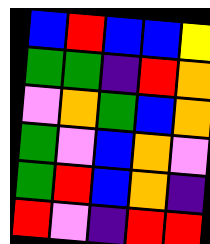[["blue", "red", "blue", "blue", "yellow"], ["green", "green", "indigo", "red", "orange"], ["violet", "orange", "green", "blue", "orange"], ["green", "violet", "blue", "orange", "violet"], ["green", "red", "blue", "orange", "indigo"], ["red", "violet", "indigo", "red", "red"]]